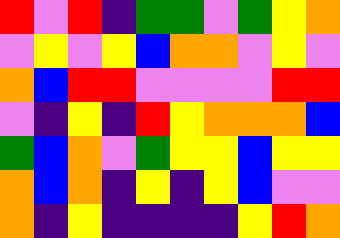[["red", "violet", "red", "indigo", "green", "green", "violet", "green", "yellow", "orange"], ["violet", "yellow", "violet", "yellow", "blue", "orange", "orange", "violet", "yellow", "violet"], ["orange", "blue", "red", "red", "violet", "violet", "violet", "violet", "red", "red"], ["violet", "indigo", "yellow", "indigo", "red", "yellow", "orange", "orange", "orange", "blue"], ["green", "blue", "orange", "violet", "green", "yellow", "yellow", "blue", "yellow", "yellow"], ["orange", "blue", "orange", "indigo", "yellow", "indigo", "yellow", "blue", "violet", "violet"], ["orange", "indigo", "yellow", "indigo", "indigo", "indigo", "indigo", "yellow", "red", "orange"]]